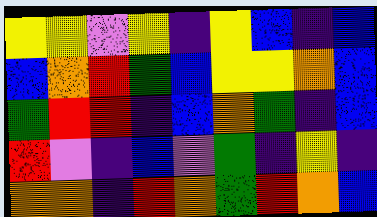[["yellow", "yellow", "violet", "yellow", "indigo", "yellow", "blue", "indigo", "blue"], ["blue", "orange", "red", "green", "blue", "yellow", "yellow", "orange", "blue"], ["green", "red", "red", "indigo", "blue", "orange", "green", "indigo", "blue"], ["red", "violet", "indigo", "blue", "violet", "green", "indigo", "yellow", "indigo"], ["orange", "orange", "indigo", "red", "orange", "green", "red", "orange", "blue"]]